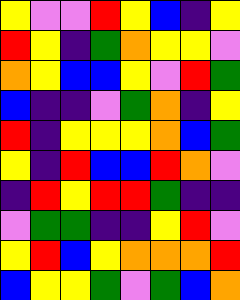[["yellow", "violet", "violet", "red", "yellow", "blue", "indigo", "yellow"], ["red", "yellow", "indigo", "green", "orange", "yellow", "yellow", "violet"], ["orange", "yellow", "blue", "blue", "yellow", "violet", "red", "green"], ["blue", "indigo", "indigo", "violet", "green", "orange", "indigo", "yellow"], ["red", "indigo", "yellow", "yellow", "yellow", "orange", "blue", "green"], ["yellow", "indigo", "red", "blue", "blue", "red", "orange", "violet"], ["indigo", "red", "yellow", "red", "red", "green", "indigo", "indigo"], ["violet", "green", "green", "indigo", "indigo", "yellow", "red", "violet"], ["yellow", "red", "blue", "yellow", "orange", "orange", "orange", "red"], ["blue", "yellow", "yellow", "green", "violet", "green", "blue", "orange"]]